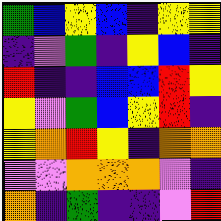[["green", "blue", "yellow", "blue", "indigo", "yellow", "yellow"], ["indigo", "violet", "green", "indigo", "yellow", "blue", "indigo"], ["red", "indigo", "indigo", "blue", "blue", "red", "yellow"], ["yellow", "violet", "green", "blue", "yellow", "red", "indigo"], ["yellow", "orange", "red", "yellow", "indigo", "orange", "orange"], ["violet", "violet", "orange", "orange", "orange", "violet", "indigo"], ["orange", "indigo", "green", "indigo", "indigo", "violet", "red"]]